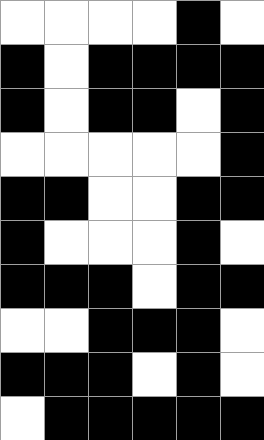[["white", "white", "white", "white", "black", "white"], ["black", "white", "black", "black", "black", "black"], ["black", "white", "black", "black", "white", "black"], ["white", "white", "white", "white", "white", "black"], ["black", "black", "white", "white", "black", "black"], ["black", "white", "white", "white", "black", "white"], ["black", "black", "black", "white", "black", "black"], ["white", "white", "black", "black", "black", "white"], ["black", "black", "black", "white", "black", "white"], ["white", "black", "black", "black", "black", "black"]]